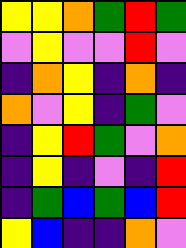[["yellow", "yellow", "orange", "green", "red", "green"], ["violet", "yellow", "violet", "violet", "red", "violet"], ["indigo", "orange", "yellow", "indigo", "orange", "indigo"], ["orange", "violet", "yellow", "indigo", "green", "violet"], ["indigo", "yellow", "red", "green", "violet", "orange"], ["indigo", "yellow", "indigo", "violet", "indigo", "red"], ["indigo", "green", "blue", "green", "blue", "red"], ["yellow", "blue", "indigo", "indigo", "orange", "violet"]]